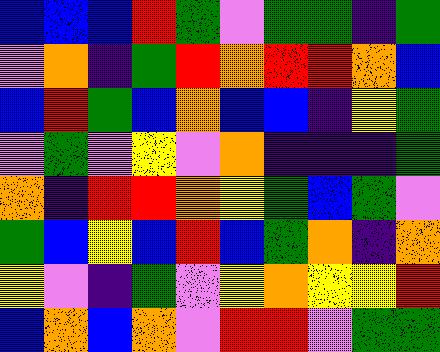[["blue", "blue", "blue", "red", "green", "violet", "green", "green", "indigo", "green"], ["violet", "orange", "indigo", "green", "red", "orange", "red", "red", "orange", "blue"], ["blue", "red", "green", "blue", "orange", "blue", "blue", "indigo", "yellow", "green"], ["violet", "green", "violet", "yellow", "violet", "orange", "indigo", "indigo", "indigo", "green"], ["orange", "indigo", "red", "red", "orange", "yellow", "green", "blue", "green", "violet"], ["green", "blue", "yellow", "blue", "red", "blue", "green", "orange", "indigo", "orange"], ["yellow", "violet", "indigo", "green", "violet", "yellow", "orange", "yellow", "yellow", "red"], ["blue", "orange", "blue", "orange", "violet", "red", "red", "violet", "green", "green"]]